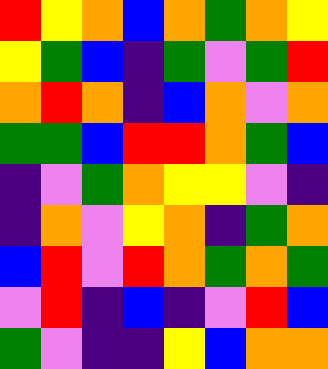[["red", "yellow", "orange", "blue", "orange", "green", "orange", "yellow"], ["yellow", "green", "blue", "indigo", "green", "violet", "green", "red"], ["orange", "red", "orange", "indigo", "blue", "orange", "violet", "orange"], ["green", "green", "blue", "red", "red", "orange", "green", "blue"], ["indigo", "violet", "green", "orange", "yellow", "yellow", "violet", "indigo"], ["indigo", "orange", "violet", "yellow", "orange", "indigo", "green", "orange"], ["blue", "red", "violet", "red", "orange", "green", "orange", "green"], ["violet", "red", "indigo", "blue", "indigo", "violet", "red", "blue"], ["green", "violet", "indigo", "indigo", "yellow", "blue", "orange", "orange"]]